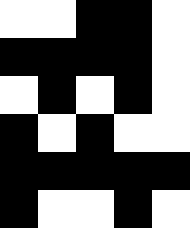[["white", "white", "black", "black", "white"], ["black", "black", "black", "black", "white"], ["white", "black", "white", "black", "white"], ["black", "white", "black", "white", "white"], ["black", "black", "black", "black", "black"], ["black", "white", "white", "black", "white"]]